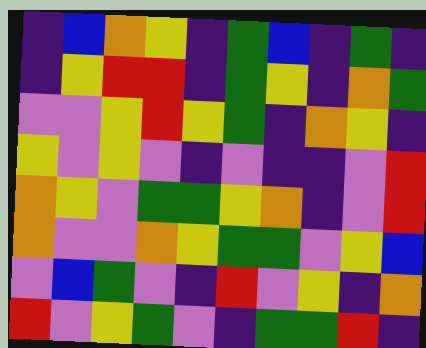[["indigo", "blue", "orange", "yellow", "indigo", "green", "blue", "indigo", "green", "indigo"], ["indigo", "yellow", "red", "red", "indigo", "green", "yellow", "indigo", "orange", "green"], ["violet", "violet", "yellow", "red", "yellow", "green", "indigo", "orange", "yellow", "indigo"], ["yellow", "violet", "yellow", "violet", "indigo", "violet", "indigo", "indigo", "violet", "red"], ["orange", "yellow", "violet", "green", "green", "yellow", "orange", "indigo", "violet", "red"], ["orange", "violet", "violet", "orange", "yellow", "green", "green", "violet", "yellow", "blue"], ["violet", "blue", "green", "violet", "indigo", "red", "violet", "yellow", "indigo", "orange"], ["red", "violet", "yellow", "green", "violet", "indigo", "green", "green", "red", "indigo"]]